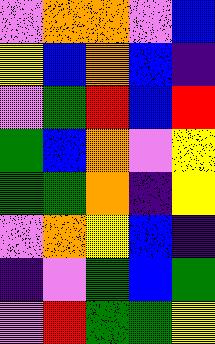[["violet", "orange", "orange", "violet", "blue"], ["yellow", "blue", "orange", "blue", "indigo"], ["violet", "green", "red", "blue", "red"], ["green", "blue", "orange", "violet", "yellow"], ["green", "green", "orange", "indigo", "yellow"], ["violet", "orange", "yellow", "blue", "indigo"], ["indigo", "violet", "green", "blue", "green"], ["violet", "red", "green", "green", "yellow"]]